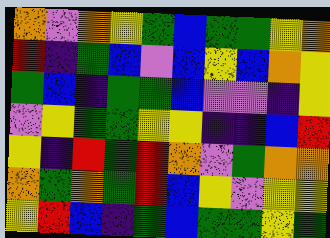[["orange", "violet", "orange", "yellow", "green", "blue", "green", "green", "yellow", "orange"], ["red", "indigo", "green", "blue", "violet", "blue", "yellow", "blue", "orange", "yellow"], ["green", "blue", "indigo", "green", "green", "blue", "violet", "violet", "indigo", "yellow"], ["violet", "yellow", "green", "green", "yellow", "yellow", "indigo", "indigo", "blue", "red"], ["yellow", "indigo", "red", "green", "red", "orange", "violet", "green", "orange", "orange"], ["orange", "green", "orange", "green", "red", "blue", "yellow", "violet", "yellow", "yellow"], ["yellow", "red", "blue", "indigo", "green", "blue", "green", "green", "yellow", "green"]]